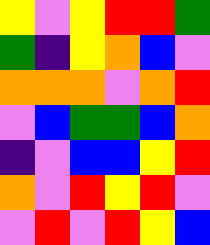[["yellow", "violet", "yellow", "red", "red", "green"], ["green", "indigo", "yellow", "orange", "blue", "violet"], ["orange", "orange", "orange", "violet", "orange", "red"], ["violet", "blue", "green", "green", "blue", "orange"], ["indigo", "violet", "blue", "blue", "yellow", "red"], ["orange", "violet", "red", "yellow", "red", "violet"], ["violet", "red", "violet", "red", "yellow", "blue"]]